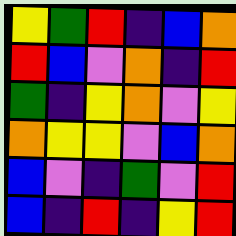[["yellow", "green", "red", "indigo", "blue", "orange"], ["red", "blue", "violet", "orange", "indigo", "red"], ["green", "indigo", "yellow", "orange", "violet", "yellow"], ["orange", "yellow", "yellow", "violet", "blue", "orange"], ["blue", "violet", "indigo", "green", "violet", "red"], ["blue", "indigo", "red", "indigo", "yellow", "red"]]